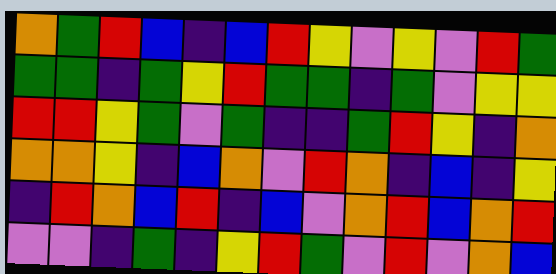[["orange", "green", "red", "blue", "indigo", "blue", "red", "yellow", "violet", "yellow", "violet", "red", "green"], ["green", "green", "indigo", "green", "yellow", "red", "green", "green", "indigo", "green", "violet", "yellow", "yellow"], ["red", "red", "yellow", "green", "violet", "green", "indigo", "indigo", "green", "red", "yellow", "indigo", "orange"], ["orange", "orange", "yellow", "indigo", "blue", "orange", "violet", "red", "orange", "indigo", "blue", "indigo", "yellow"], ["indigo", "red", "orange", "blue", "red", "indigo", "blue", "violet", "orange", "red", "blue", "orange", "red"], ["violet", "violet", "indigo", "green", "indigo", "yellow", "red", "green", "violet", "red", "violet", "orange", "blue"]]